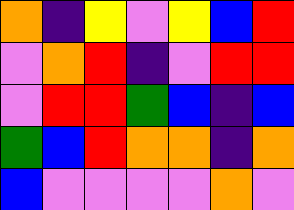[["orange", "indigo", "yellow", "violet", "yellow", "blue", "red"], ["violet", "orange", "red", "indigo", "violet", "red", "red"], ["violet", "red", "red", "green", "blue", "indigo", "blue"], ["green", "blue", "red", "orange", "orange", "indigo", "orange"], ["blue", "violet", "violet", "violet", "violet", "orange", "violet"]]